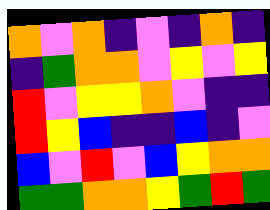[["orange", "violet", "orange", "indigo", "violet", "indigo", "orange", "indigo"], ["indigo", "green", "orange", "orange", "violet", "yellow", "violet", "yellow"], ["red", "violet", "yellow", "yellow", "orange", "violet", "indigo", "indigo"], ["red", "yellow", "blue", "indigo", "indigo", "blue", "indigo", "violet"], ["blue", "violet", "red", "violet", "blue", "yellow", "orange", "orange"], ["green", "green", "orange", "orange", "yellow", "green", "red", "green"]]